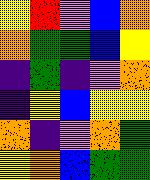[["yellow", "red", "violet", "blue", "orange"], ["orange", "green", "green", "blue", "yellow"], ["indigo", "green", "indigo", "violet", "orange"], ["indigo", "yellow", "blue", "yellow", "yellow"], ["orange", "indigo", "violet", "orange", "green"], ["yellow", "orange", "blue", "green", "green"]]